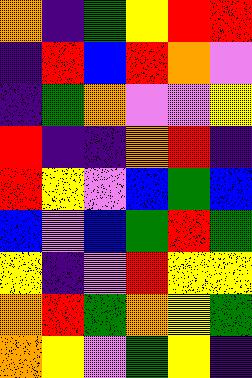[["orange", "indigo", "green", "yellow", "red", "red"], ["indigo", "red", "blue", "red", "orange", "violet"], ["indigo", "green", "orange", "violet", "violet", "yellow"], ["red", "indigo", "indigo", "orange", "red", "indigo"], ["red", "yellow", "violet", "blue", "green", "blue"], ["blue", "violet", "blue", "green", "red", "green"], ["yellow", "indigo", "violet", "red", "yellow", "yellow"], ["orange", "red", "green", "orange", "yellow", "green"], ["orange", "yellow", "violet", "green", "yellow", "indigo"]]